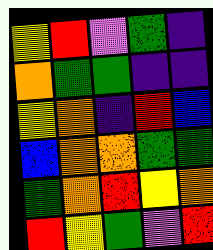[["yellow", "red", "violet", "green", "indigo"], ["orange", "green", "green", "indigo", "indigo"], ["yellow", "orange", "indigo", "red", "blue"], ["blue", "orange", "orange", "green", "green"], ["green", "orange", "red", "yellow", "orange"], ["red", "yellow", "green", "violet", "red"]]